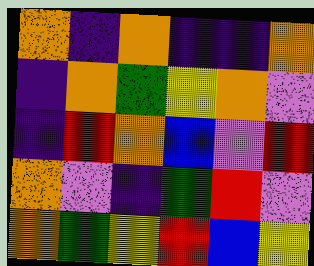[["orange", "indigo", "orange", "indigo", "indigo", "orange"], ["indigo", "orange", "green", "yellow", "orange", "violet"], ["indigo", "red", "orange", "blue", "violet", "red"], ["orange", "violet", "indigo", "green", "red", "violet"], ["orange", "green", "yellow", "red", "blue", "yellow"]]